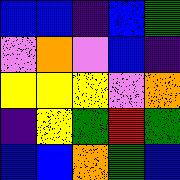[["blue", "blue", "indigo", "blue", "green"], ["violet", "orange", "violet", "blue", "indigo"], ["yellow", "yellow", "yellow", "violet", "orange"], ["indigo", "yellow", "green", "red", "green"], ["blue", "blue", "orange", "green", "blue"]]